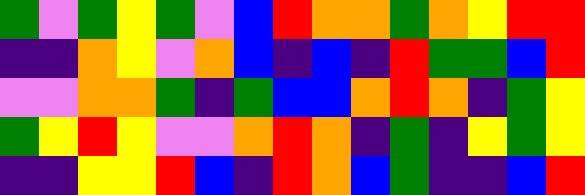[["green", "violet", "green", "yellow", "green", "violet", "blue", "red", "orange", "orange", "green", "orange", "yellow", "red", "red"], ["indigo", "indigo", "orange", "yellow", "violet", "orange", "blue", "indigo", "blue", "indigo", "red", "green", "green", "blue", "red"], ["violet", "violet", "orange", "orange", "green", "indigo", "green", "blue", "blue", "orange", "red", "orange", "indigo", "green", "yellow"], ["green", "yellow", "red", "yellow", "violet", "violet", "orange", "red", "orange", "indigo", "green", "indigo", "yellow", "green", "yellow"], ["indigo", "indigo", "yellow", "yellow", "red", "blue", "indigo", "red", "orange", "blue", "green", "indigo", "indigo", "blue", "red"]]